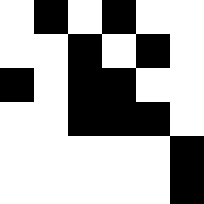[["white", "black", "white", "black", "white", "white"], ["white", "white", "black", "white", "black", "white"], ["black", "white", "black", "black", "white", "white"], ["white", "white", "black", "black", "black", "white"], ["white", "white", "white", "white", "white", "black"], ["white", "white", "white", "white", "white", "black"]]